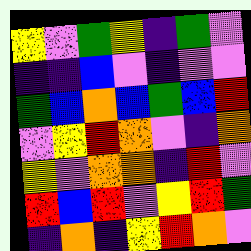[["yellow", "violet", "green", "yellow", "indigo", "green", "violet"], ["indigo", "indigo", "blue", "violet", "indigo", "violet", "violet"], ["green", "blue", "orange", "blue", "green", "blue", "red"], ["violet", "yellow", "red", "orange", "violet", "indigo", "orange"], ["yellow", "violet", "orange", "orange", "indigo", "red", "violet"], ["red", "blue", "red", "violet", "yellow", "red", "green"], ["indigo", "orange", "indigo", "yellow", "red", "orange", "violet"]]